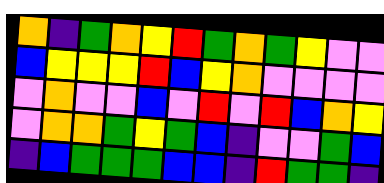[["orange", "indigo", "green", "orange", "yellow", "red", "green", "orange", "green", "yellow", "violet", "violet"], ["blue", "yellow", "yellow", "yellow", "red", "blue", "yellow", "orange", "violet", "violet", "violet", "violet"], ["violet", "orange", "violet", "violet", "blue", "violet", "red", "violet", "red", "blue", "orange", "yellow"], ["violet", "orange", "orange", "green", "yellow", "green", "blue", "indigo", "violet", "violet", "green", "blue"], ["indigo", "blue", "green", "green", "green", "blue", "blue", "indigo", "red", "green", "green", "indigo"]]